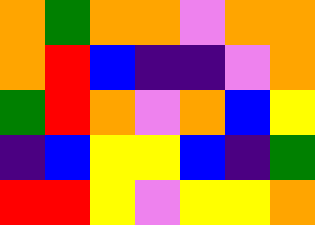[["orange", "green", "orange", "orange", "violet", "orange", "orange"], ["orange", "red", "blue", "indigo", "indigo", "violet", "orange"], ["green", "red", "orange", "violet", "orange", "blue", "yellow"], ["indigo", "blue", "yellow", "yellow", "blue", "indigo", "green"], ["red", "red", "yellow", "violet", "yellow", "yellow", "orange"]]